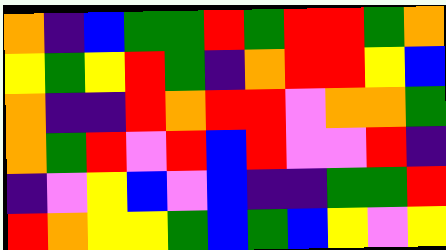[["orange", "indigo", "blue", "green", "green", "red", "green", "red", "red", "green", "orange"], ["yellow", "green", "yellow", "red", "green", "indigo", "orange", "red", "red", "yellow", "blue"], ["orange", "indigo", "indigo", "red", "orange", "red", "red", "violet", "orange", "orange", "green"], ["orange", "green", "red", "violet", "red", "blue", "red", "violet", "violet", "red", "indigo"], ["indigo", "violet", "yellow", "blue", "violet", "blue", "indigo", "indigo", "green", "green", "red"], ["red", "orange", "yellow", "yellow", "green", "blue", "green", "blue", "yellow", "violet", "yellow"]]